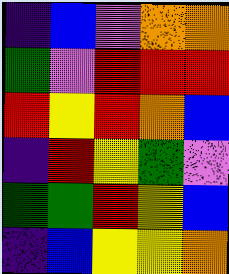[["indigo", "blue", "violet", "orange", "orange"], ["green", "violet", "red", "red", "red"], ["red", "yellow", "red", "orange", "blue"], ["indigo", "red", "yellow", "green", "violet"], ["green", "green", "red", "yellow", "blue"], ["indigo", "blue", "yellow", "yellow", "orange"]]